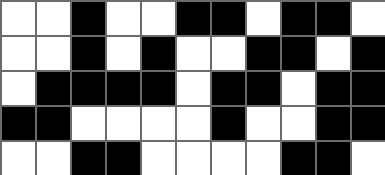[["white", "white", "black", "white", "white", "black", "black", "white", "black", "black", "white"], ["white", "white", "black", "white", "black", "white", "white", "black", "black", "white", "black"], ["white", "black", "black", "black", "black", "white", "black", "black", "white", "black", "black"], ["black", "black", "white", "white", "white", "white", "black", "white", "white", "black", "black"], ["white", "white", "black", "black", "white", "white", "white", "white", "black", "black", "white"]]